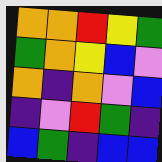[["orange", "orange", "red", "yellow", "green"], ["green", "orange", "yellow", "blue", "violet"], ["orange", "indigo", "orange", "violet", "blue"], ["indigo", "violet", "red", "green", "indigo"], ["blue", "green", "indigo", "blue", "blue"]]